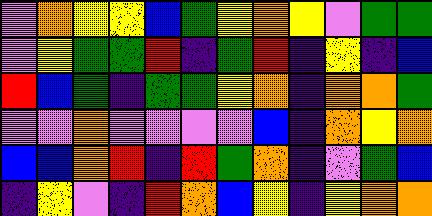[["violet", "orange", "yellow", "yellow", "blue", "green", "yellow", "orange", "yellow", "violet", "green", "green"], ["violet", "yellow", "green", "green", "red", "indigo", "green", "red", "indigo", "yellow", "indigo", "blue"], ["red", "blue", "green", "indigo", "green", "green", "yellow", "orange", "indigo", "orange", "orange", "green"], ["violet", "violet", "orange", "violet", "violet", "violet", "violet", "blue", "indigo", "orange", "yellow", "orange"], ["blue", "blue", "orange", "red", "indigo", "red", "green", "orange", "indigo", "violet", "green", "blue"], ["indigo", "yellow", "violet", "indigo", "red", "orange", "blue", "yellow", "indigo", "yellow", "orange", "orange"]]